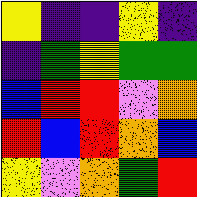[["yellow", "indigo", "indigo", "yellow", "indigo"], ["indigo", "green", "yellow", "green", "green"], ["blue", "red", "red", "violet", "orange"], ["red", "blue", "red", "orange", "blue"], ["yellow", "violet", "orange", "green", "red"]]